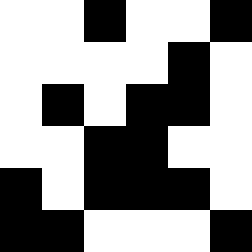[["white", "white", "black", "white", "white", "black"], ["white", "white", "white", "white", "black", "white"], ["white", "black", "white", "black", "black", "white"], ["white", "white", "black", "black", "white", "white"], ["black", "white", "black", "black", "black", "white"], ["black", "black", "white", "white", "white", "black"]]